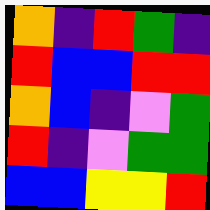[["orange", "indigo", "red", "green", "indigo"], ["red", "blue", "blue", "red", "red"], ["orange", "blue", "indigo", "violet", "green"], ["red", "indigo", "violet", "green", "green"], ["blue", "blue", "yellow", "yellow", "red"]]